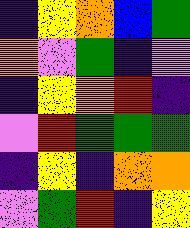[["indigo", "yellow", "orange", "blue", "green"], ["orange", "violet", "green", "indigo", "violet"], ["indigo", "yellow", "orange", "red", "indigo"], ["violet", "red", "green", "green", "green"], ["indigo", "yellow", "indigo", "orange", "orange"], ["violet", "green", "red", "indigo", "yellow"]]